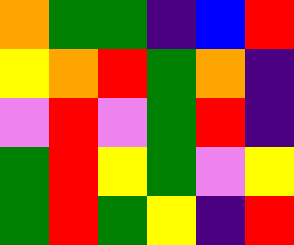[["orange", "green", "green", "indigo", "blue", "red"], ["yellow", "orange", "red", "green", "orange", "indigo"], ["violet", "red", "violet", "green", "red", "indigo"], ["green", "red", "yellow", "green", "violet", "yellow"], ["green", "red", "green", "yellow", "indigo", "red"]]